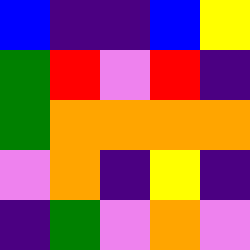[["blue", "indigo", "indigo", "blue", "yellow"], ["green", "red", "violet", "red", "indigo"], ["green", "orange", "orange", "orange", "orange"], ["violet", "orange", "indigo", "yellow", "indigo"], ["indigo", "green", "violet", "orange", "violet"]]